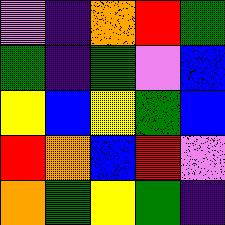[["violet", "indigo", "orange", "red", "green"], ["green", "indigo", "green", "violet", "blue"], ["yellow", "blue", "yellow", "green", "blue"], ["red", "orange", "blue", "red", "violet"], ["orange", "green", "yellow", "green", "indigo"]]